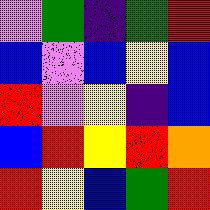[["violet", "green", "indigo", "green", "red"], ["blue", "violet", "blue", "yellow", "blue"], ["red", "violet", "yellow", "indigo", "blue"], ["blue", "red", "yellow", "red", "orange"], ["red", "yellow", "blue", "green", "red"]]